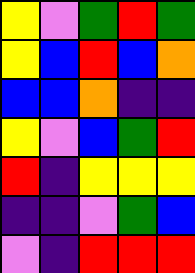[["yellow", "violet", "green", "red", "green"], ["yellow", "blue", "red", "blue", "orange"], ["blue", "blue", "orange", "indigo", "indigo"], ["yellow", "violet", "blue", "green", "red"], ["red", "indigo", "yellow", "yellow", "yellow"], ["indigo", "indigo", "violet", "green", "blue"], ["violet", "indigo", "red", "red", "red"]]